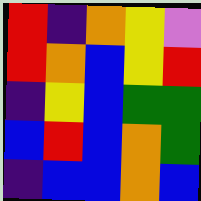[["red", "indigo", "orange", "yellow", "violet"], ["red", "orange", "blue", "yellow", "red"], ["indigo", "yellow", "blue", "green", "green"], ["blue", "red", "blue", "orange", "green"], ["indigo", "blue", "blue", "orange", "blue"]]